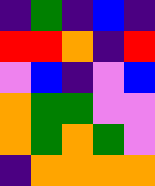[["indigo", "green", "indigo", "blue", "indigo"], ["red", "red", "orange", "indigo", "red"], ["violet", "blue", "indigo", "violet", "blue"], ["orange", "green", "green", "violet", "violet"], ["orange", "green", "orange", "green", "violet"], ["indigo", "orange", "orange", "orange", "orange"]]